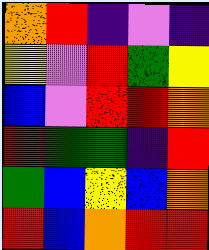[["orange", "red", "indigo", "violet", "indigo"], ["yellow", "violet", "red", "green", "yellow"], ["blue", "violet", "red", "red", "orange"], ["red", "green", "green", "indigo", "red"], ["green", "blue", "yellow", "blue", "orange"], ["red", "blue", "orange", "red", "red"]]